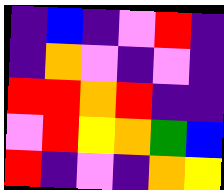[["indigo", "blue", "indigo", "violet", "red", "indigo"], ["indigo", "orange", "violet", "indigo", "violet", "indigo"], ["red", "red", "orange", "red", "indigo", "indigo"], ["violet", "red", "yellow", "orange", "green", "blue"], ["red", "indigo", "violet", "indigo", "orange", "yellow"]]